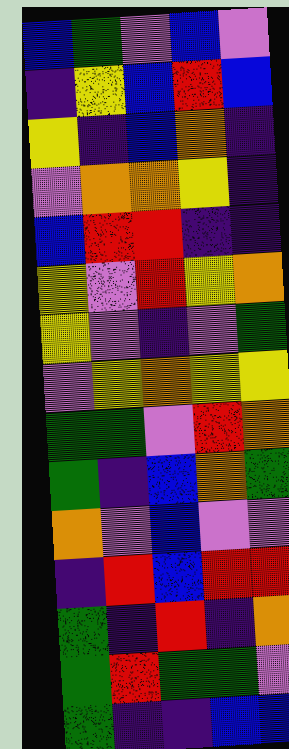[["blue", "green", "violet", "blue", "violet"], ["indigo", "yellow", "blue", "red", "blue"], ["yellow", "indigo", "blue", "orange", "indigo"], ["violet", "orange", "orange", "yellow", "indigo"], ["blue", "red", "red", "indigo", "indigo"], ["yellow", "violet", "red", "yellow", "orange"], ["yellow", "violet", "indigo", "violet", "green"], ["violet", "yellow", "orange", "yellow", "yellow"], ["green", "green", "violet", "red", "orange"], ["green", "indigo", "blue", "orange", "green"], ["orange", "violet", "blue", "violet", "violet"], ["indigo", "red", "blue", "red", "red"], ["green", "indigo", "red", "indigo", "orange"], ["green", "red", "green", "green", "violet"], ["green", "indigo", "indigo", "blue", "blue"]]